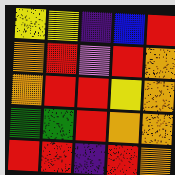[["yellow", "yellow", "indigo", "blue", "red"], ["orange", "red", "violet", "red", "orange"], ["orange", "red", "red", "yellow", "orange"], ["green", "green", "red", "orange", "orange"], ["red", "red", "indigo", "red", "orange"]]